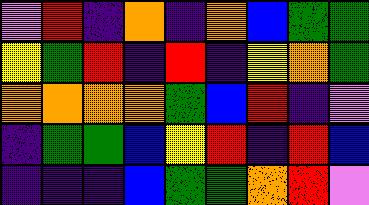[["violet", "red", "indigo", "orange", "indigo", "orange", "blue", "green", "green"], ["yellow", "green", "red", "indigo", "red", "indigo", "yellow", "orange", "green"], ["orange", "orange", "orange", "orange", "green", "blue", "red", "indigo", "violet"], ["indigo", "green", "green", "blue", "yellow", "red", "indigo", "red", "blue"], ["indigo", "indigo", "indigo", "blue", "green", "green", "orange", "red", "violet"]]